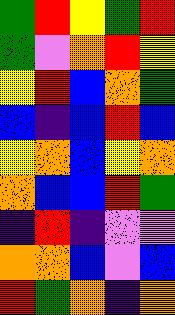[["green", "red", "yellow", "green", "red"], ["green", "violet", "orange", "red", "yellow"], ["yellow", "red", "blue", "orange", "green"], ["blue", "indigo", "blue", "red", "blue"], ["yellow", "orange", "blue", "yellow", "orange"], ["orange", "blue", "blue", "red", "green"], ["indigo", "red", "indigo", "violet", "violet"], ["orange", "orange", "blue", "violet", "blue"], ["red", "green", "orange", "indigo", "orange"]]